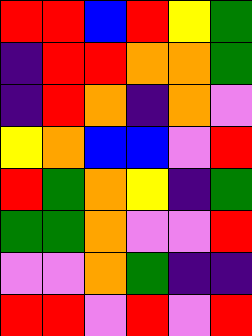[["red", "red", "blue", "red", "yellow", "green"], ["indigo", "red", "red", "orange", "orange", "green"], ["indigo", "red", "orange", "indigo", "orange", "violet"], ["yellow", "orange", "blue", "blue", "violet", "red"], ["red", "green", "orange", "yellow", "indigo", "green"], ["green", "green", "orange", "violet", "violet", "red"], ["violet", "violet", "orange", "green", "indigo", "indigo"], ["red", "red", "violet", "red", "violet", "red"]]